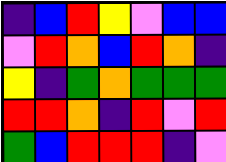[["indigo", "blue", "red", "yellow", "violet", "blue", "blue"], ["violet", "red", "orange", "blue", "red", "orange", "indigo"], ["yellow", "indigo", "green", "orange", "green", "green", "green"], ["red", "red", "orange", "indigo", "red", "violet", "red"], ["green", "blue", "red", "red", "red", "indigo", "violet"]]